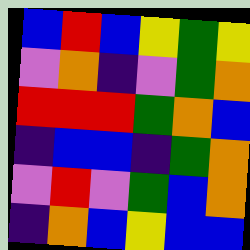[["blue", "red", "blue", "yellow", "green", "yellow"], ["violet", "orange", "indigo", "violet", "green", "orange"], ["red", "red", "red", "green", "orange", "blue"], ["indigo", "blue", "blue", "indigo", "green", "orange"], ["violet", "red", "violet", "green", "blue", "orange"], ["indigo", "orange", "blue", "yellow", "blue", "blue"]]